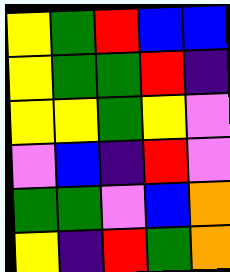[["yellow", "green", "red", "blue", "blue"], ["yellow", "green", "green", "red", "indigo"], ["yellow", "yellow", "green", "yellow", "violet"], ["violet", "blue", "indigo", "red", "violet"], ["green", "green", "violet", "blue", "orange"], ["yellow", "indigo", "red", "green", "orange"]]